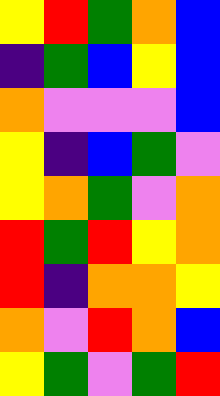[["yellow", "red", "green", "orange", "blue"], ["indigo", "green", "blue", "yellow", "blue"], ["orange", "violet", "violet", "violet", "blue"], ["yellow", "indigo", "blue", "green", "violet"], ["yellow", "orange", "green", "violet", "orange"], ["red", "green", "red", "yellow", "orange"], ["red", "indigo", "orange", "orange", "yellow"], ["orange", "violet", "red", "orange", "blue"], ["yellow", "green", "violet", "green", "red"]]